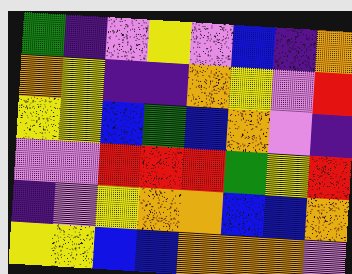[["green", "indigo", "violet", "yellow", "violet", "blue", "indigo", "orange"], ["orange", "yellow", "indigo", "indigo", "orange", "yellow", "violet", "red"], ["yellow", "yellow", "blue", "green", "blue", "orange", "violet", "indigo"], ["violet", "violet", "red", "red", "red", "green", "yellow", "red"], ["indigo", "violet", "yellow", "orange", "orange", "blue", "blue", "orange"], ["yellow", "yellow", "blue", "blue", "orange", "orange", "orange", "violet"]]